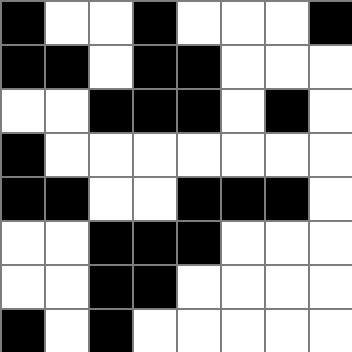[["black", "white", "white", "black", "white", "white", "white", "black"], ["black", "black", "white", "black", "black", "white", "white", "white"], ["white", "white", "black", "black", "black", "white", "black", "white"], ["black", "white", "white", "white", "white", "white", "white", "white"], ["black", "black", "white", "white", "black", "black", "black", "white"], ["white", "white", "black", "black", "black", "white", "white", "white"], ["white", "white", "black", "black", "white", "white", "white", "white"], ["black", "white", "black", "white", "white", "white", "white", "white"]]